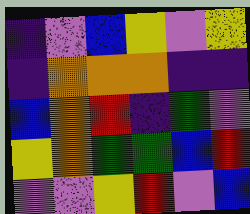[["indigo", "violet", "blue", "yellow", "violet", "yellow"], ["indigo", "orange", "orange", "orange", "indigo", "indigo"], ["blue", "orange", "red", "indigo", "green", "violet"], ["yellow", "orange", "green", "green", "blue", "red"], ["violet", "violet", "yellow", "red", "violet", "blue"]]